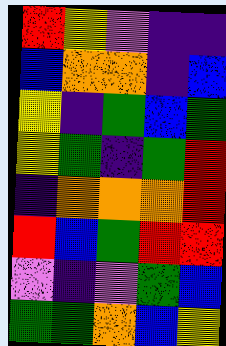[["red", "yellow", "violet", "indigo", "indigo"], ["blue", "orange", "orange", "indigo", "blue"], ["yellow", "indigo", "green", "blue", "green"], ["yellow", "green", "indigo", "green", "red"], ["indigo", "orange", "orange", "orange", "red"], ["red", "blue", "green", "red", "red"], ["violet", "indigo", "violet", "green", "blue"], ["green", "green", "orange", "blue", "yellow"]]